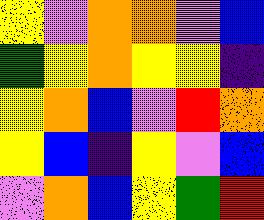[["yellow", "violet", "orange", "orange", "violet", "blue"], ["green", "yellow", "orange", "yellow", "yellow", "indigo"], ["yellow", "orange", "blue", "violet", "red", "orange"], ["yellow", "blue", "indigo", "yellow", "violet", "blue"], ["violet", "orange", "blue", "yellow", "green", "red"]]